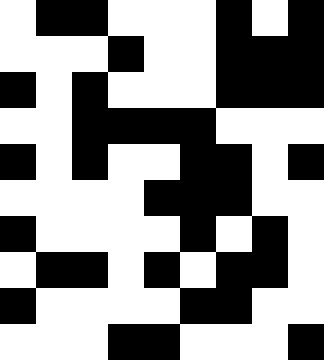[["white", "black", "black", "white", "white", "white", "black", "white", "black"], ["white", "white", "white", "black", "white", "white", "black", "black", "black"], ["black", "white", "black", "white", "white", "white", "black", "black", "black"], ["white", "white", "black", "black", "black", "black", "white", "white", "white"], ["black", "white", "black", "white", "white", "black", "black", "white", "black"], ["white", "white", "white", "white", "black", "black", "black", "white", "white"], ["black", "white", "white", "white", "white", "black", "white", "black", "white"], ["white", "black", "black", "white", "black", "white", "black", "black", "white"], ["black", "white", "white", "white", "white", "black", "black", "white", "white"], ["white", "white", "white", "black", "black", "white", "white", "white", "black"]]